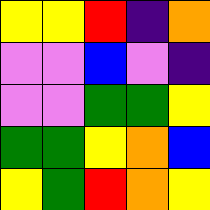[["yellow", "yellow", "red", "indigo", "orange"], ["violet", "violet", "blue", "violet", "indigo"], ["violet", "violet", "green", "green", "yellow"], ["green", "green", "yellow", "orange", "blue"], ["yellow", "green", "red", "orange", "yellow"]]